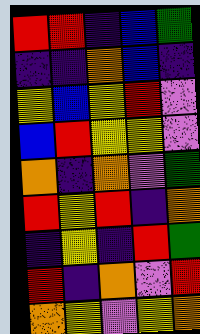[["red", "red", "indigo", "blue", "green"], ["indigo", "indigo", "orange", "blue", "indigo"], ["yellow", "blue", "yellow", "red", "violet"], ["blue", "red", "yellow", "yellow", "violet"], ["orange", "indigo", "orange", "violet", "green"], ["red", "yellow", "red", "indigo", "orange"], ["indigo", "yellow", "indigo", "red", "green"], ["red", "indigo", "orange", "violet", "red"], ["orange", "yellow", "violet", "yellow", "orange"]]